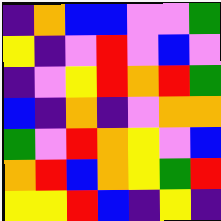[["indigo", "orange", "blue", "blue", "violet", "violet", "green"], ["yellow", "indigo", "violet", "red", "violet", "blue", "violet"], ["indigo", "violet", "yellow", "red", "orange", "red", "green"], ["blue", "indigo", "orange", "indigo", "violet", "orange", "orange"], ["green", "violet", "red", "orange", "yellow", "violet", "blue"], ["orange", "red", "blue", "orange", "yellow", "green", "red"], ["yellow", "yellow", "red", "blue", "indigo", "yellow", "indigo"]]